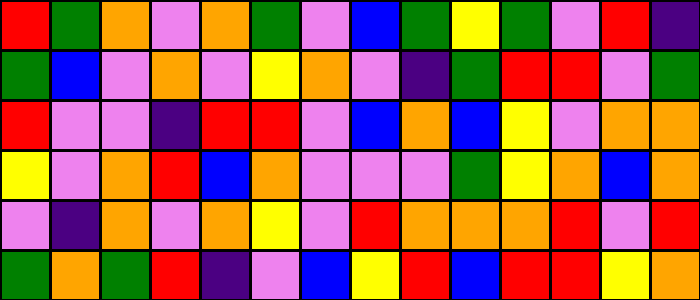[["red", "green", "orange", "violet", "orange", "green", "violet", "blue", "green", "yellow", "green", "violet", "red", "indigo"], ["green", "blue", "violet", "orange", "violet", "yellow", "orange", "violet", "indigo", "green", "red", "red", "violet", "green"], ["red", "violet", "violet", "indigo", "red", "red", "violet", "blue", "orange", "blue", "yellow", "violet", "orange", "orange"], ["yellow", "violet", "orange", "red", "blue", "orange", "violet", "violet", "violet", "green", "yellow", "orange", "blue", "orange"], ["violet", "indigo", "orange", "violet", "orange", "yellow", "violet", "red", "orange", "orange", "orange", "red", "violet", "red"], ["green", "orange", "green", "red", "indigo", "violet", "blue", "yellow", "red", "blue", "red", "red", "yellow", "orange"]]